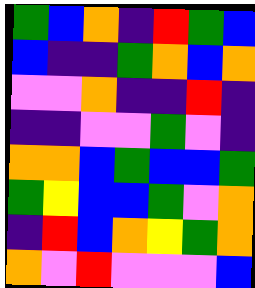[["green", "blue", "orange", "indigo", "red", "green", "blue"], ["blue", "indigo", "indigo", "green", "orange", "blue", "orange"], ["violet", "violet", "orange", "indigo", "indigo", "red", "indigo"], ["indigo", "indigo", "violet", "violet", "green", "violet", "indigo"], ["orange", "orange", "blue", "green", "blue", "blue", "green"], ["green", "yellow", "blue", "blue", "green", "violet", "orange"], ["indigo", "red", "blue", "orange", "yellow", "green", "orange"], ["orange", "violet", "red", "violet", "violet", "violet", "blue"]]